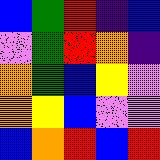[["blue", "green", "red", "indigo", "blue"], ["violet", "green", "red", "orange", "indigo"], ["orange", "green", "blue", "yellow", "violet"], ["orange", "yellow", "blue", "violet", "violet"], ["blue", "orange", "red", "blue", "red"]]